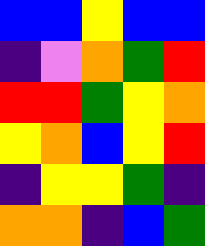[["blue", "blue", "yellow", "blue", "blue"], ["indigo", "violet", "orange", "green", "red"], ["red", "red", "green", "yellow", "orange"], ["yellow", "orange", "blue", "yellow", "red"], ["indigo", "yellow", "yellow", "green", "indigo"], ["orange", "orange", "indigo", "blue", "green"]]